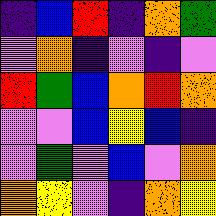[["indigo", "blue", "red", "indigo", "orange", "green"], ["violet", "orange", "indigo", "violet", "indigo", "violet"], ["red", "green", "blue", "orange", "red", "orange"], ["violet", "violet", "blue", "yellow", "blue", "indigo"], ["violet", "green", "violet", "blue", "violet", "orange"], ["orange", "yellow", "violet", "indigo", "orange", "yellow"]]